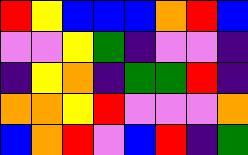[["red", "yellow", "blue", "blue", "blue", "orange", "red", "blue"], ["violet", "violet", "yellow", "green", "indigo", "violet", "violet", "indigo"], ["indigo", "yellow", "orange", "indigo", "green", "green", "red", "indigo"], ["orange", "orange", "yellow", "red", "violet", "violet", "violet", "orange"], ["blue", "orange", "red", "violet", "blue", "red", "indigo", "green"]]